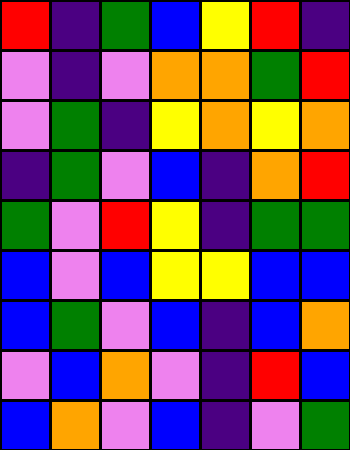[["red", "indigo", "green", "blue", "yellow", "red", "indigo"], ["violet", "indigo", "violet", "orange", "orange", "green", "red"], ["violet", "green", "indigo", "yellow", "orange", "yellow", "orange"], ["indigo", "green", "violet", "blue", "indigo", "orange", "red"], ["green", "violet", "red", "yellow", "indigo", "green", "green"], ["blue", "violet", "blue", "yellow", "yellow", "blue", "blue"], ["blue", "green", "violet", "blue", "indigo", "blue", "orange"], ["violet", "blue", "orange", "violet", "indigo", "red", "blue"], ["blue", "orange", "violet", "blue", "indigo", "violet", "green"]]